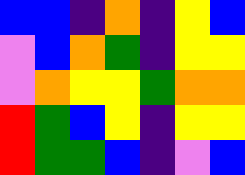[["blue", "blue", "indigo", "orange", "indigo", "yellow", "blue"], ["violet", "blue", "orange", "green", "indigo", "yellow", "yellow"], ["violet", "orange", "yellow", "yellow", "green", "orange", "orange"], ["red", "green", "blue", "yellow", "indigo", "yellow", "yellow"], ["red", "green", "green", "blue", "indigo", "violet", "blue"]]